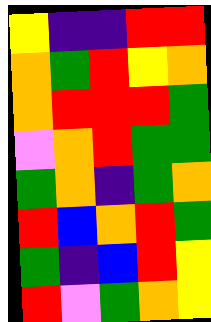[["yellow", "indigo", "indigo", "red", "red"], ["orange", "green", "red", "yellow", "orange"], ["orange", "red", "red", "red", "green"], ["violet", "orange", "red", "green", "green"], ["green", "orange", "indigo", "green", "orange"], ["red", "blue", "orange", "red", "green"], ["green", "indigo", "blue", "red", "yellow"], ["red", "violet", "green", "orange", "yellow"]]